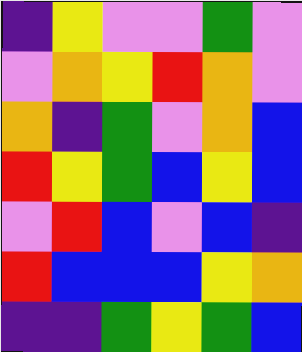[["indigo", "yellow", "violet", "violet", "green", "violet"], ["violet", "orange", "yellow", "red", "orange", "violet"], ["orange", "indigo", "green", "violet", "orange", "blue"], ["red", "yellow", "green", "blue", "yellow", "blue"], ["violet", "red", "blue", "violet", "blue", "indigo"], ["red", "blue", "blue", "blue", "yellow", "orange"], ["indigo", "indigo", "green", "yellow", "green", "blue"]]